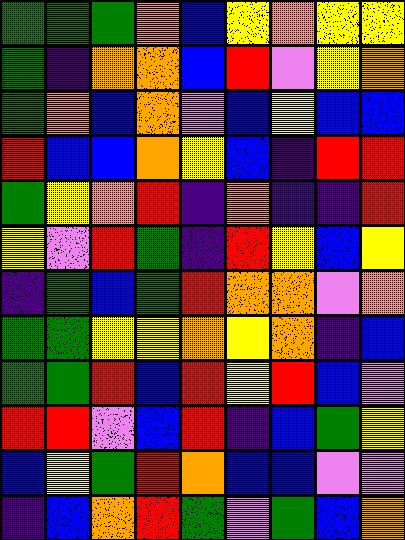[["green", "green", "green", "orange", "blue", "yellow", "orange", "yellow", "yellow"], ["green", "indigo", "orange", "orange", "blue", "red", "violet", "yellow", "orange"], ["green", "orange", "blue", "orange", "violet", "blue", "yellow", "blue", "blue"], ["red", "blue", "blue", "orange", "yellow", "blue", "indigo", "red", "red"], ["green", "yellow", "orange", "red", "indigo", "orange", "indigo", "indigo", "red"], ["yellow", "violet", "red", "green", "indigo", "red", "yellow", "blue", "yellow"], ["indigo", "green", "blue", "green", "red", "orange", "orange", "violet", "orange"], ["green", "green", "yellow", "yellow", "orange", "yellow", "orange", "indigo", "blue"], ["green", "green", "red", "blue", "red", "yellow", "red", "blue", "violet"], ["red", "red", "violet", "blue", "red", "indigo", "blue", "green", "yellow"], ["blue", "yellow", "green", "red", "orange", "blue", "blue", "violet", "violet"], ["indigo", "blue", "orange", "red", "green", "violet", "green", "blue", "orange"]]